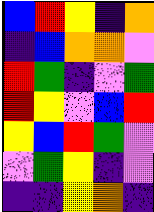[["blue", "red", "yellow", "indigo", "orange"], ["indigo", "blue", "orange", "orange", "violet"], ["red", "green", "indigo", "violet", "green"], ["red", "yellow", "violet", "blue", "red"], ["yellow", "blue", "red", "green", "violet"], ["violet", "green", "yellow", "indigo", "violet"], ["indigo", "indigo", "yellow", "orange", "indigo"]]